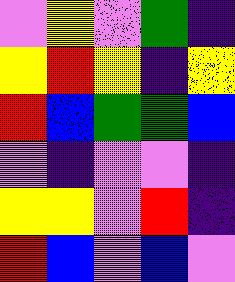[["violet", "yellow", "violet", "green", "indigo"], ["yellow", "red", "yellow", "indigo", "yellow"], ["red", "blue", "green", "green", "blue"], ["violet", "indigo", "violet", "violet", "indigo"], ["yellow", "yellow", "violet", "red", "indigo"], ["red", "blue", "violet", "blue", "violet"]]